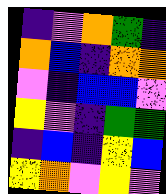[["indigo", "violet", "orange", "green", "indigo"], ["orange", "blue", "indigo", "orange", "orange"], ["violet", "indigo", "blue", "blue", "violet"], ["yellow", "violet", "indigo", "green", "green"], ["indigo", "blue", "indigo", "yellow", "blue"], ["yellow", "orange", "violet", "yellow", "violet"]]